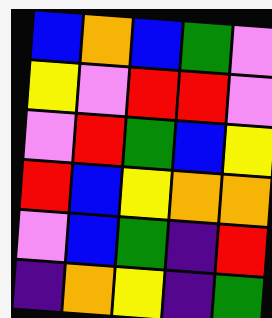[["blue", "orange", "blue", "green", "violet"], ["yellow", "violet", "red", "red", "violet"], ["violet", "red", "green", "blue", "yellow"], ["red", "blue", "yellow", "orange", "orange"], ["violet", "blue", "green", "indigo", "red"], ["indigo", "orange", "yellow", "indigo", "green"]]